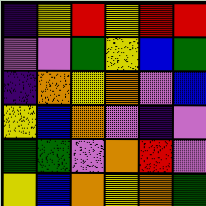[["indigo", "yellow", "red", "yellow", "red", "red"], ["violet", "violet", "green", "yellow", "blue", "green"], ["indigo", "orange", "yellow", "orange", "violet", "blue"], ["yellow", "blue", "orange", "violet", "indigo", "violet"], ["green", "green", "violet", "orange", "red", "violet"], ["yellow", "blue", "orange", "yellow", "orange", "green"]]